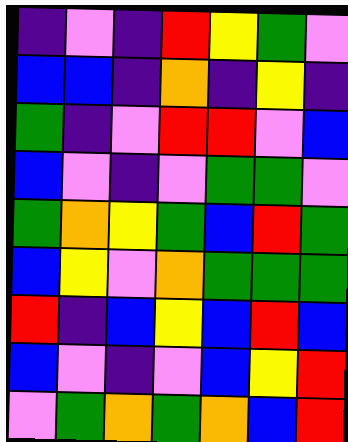[["indigo", "violet", "indigo", "red", "yellow", "green", "violet"], ["blue", "blue", "indigo", "orange", "indigo", "yellow", "indigo"], ["green", "indigo", "violet", "red", "red", "violet", "blue"], ["blue", "violet", "indigo", "violet", "green", "green", "violet"], ["green", "orange", "yellow", "green", "blue", "red", "green"], ["blue", "yellow", "violet", "orange", "green", "green", "green"], ["red", "indigo", "blue", "yellow", "blue", "red", "blue"], ["blue", "violet", "indigo", "violet", "blue", "yellow", "red"], ["violet", "green", "orange", "green", "orange", "blue", "red"]]